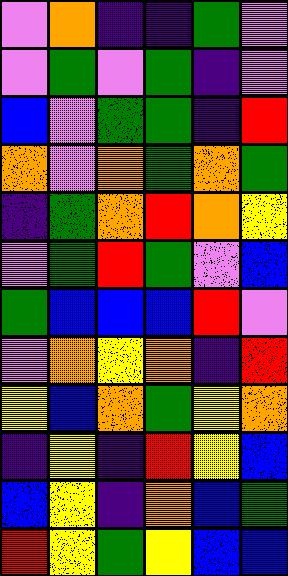[["violet", "orange", "indigo", "indigo", "green", "violet"], ["violet", "green", "violet", "green", "indigo", "violet"], ["blue", "violet", "green", "green", "indigo", "red"], ["orange", "violet", "orange", "green", "orange", "green"], ["indigo", "green", "orange", "red", "orange", "yellow"], ["violet", "green", "red", "green", "violet", "blue"], ["green", "blue", "blue", "blue", "red", "violet"], ["violet", "orange", "yellow", "orange", "indigo", "red"], ["yellow", "blue", "orange", "green", "yellow", "orange"], ["indigo", "yellow", "indigo", "red", "yellow", "blue"], ["blue", "yellow", "indigo", "orange", "blue", "green"], ["red", "yellow", "green", "yellow", "blue", "blue"]]